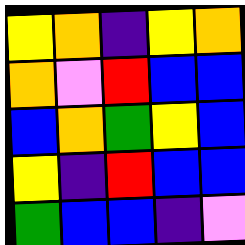[["yellow", "orange", "indigo", "yellow", "orange"], ["orange", "violet", "red", "blue", "blue"], ["blue", "orange", "green", "yellow", "blue"], ["yellow", "indigo", "red", "blue", "blue"], ["green", "blue", "blue", "indigo", "violet"]]